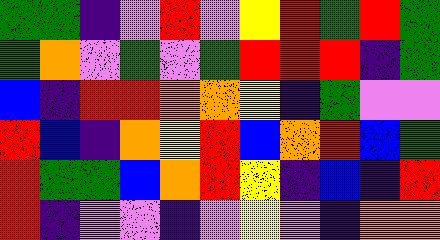[["green", "green", "indigo", "violet", "red", "violet", "yellow", "red", "green", "red", "green"], ["green", "orange", "violet", "green", "violet", "green", "red", "red", "red", "indigo", "green"], ["blue", "indigo", "red", "red", "orange", "orange", "yellow", "indigo", "green", "violet", "violet"], ["red", "blue", "indigo", "orange", "yellow", "red", "blue", "orange", "red", "blue", "green"], ["red", "green", "green", "blue", "orange", "red", "yellow", "indigo", "blue", "indigo", "red"], ["red", "indigo", "violet", "violet", "indigo", "violet", "yellow", "violet", "indigo", "orange", "orange"]]